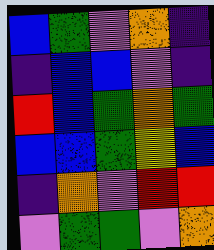[["blue", "green", "violet", "orange", "indigo"], ["indigo", "blue", "blue", "violet", "indigo"], ["red", "blue", "green", "orange", "green"], ["blue", "blue", "green", "yellow", "blue"], ["indigo", "orange", "violet", "red", "red"], ["violet", "green", "green", "violet", "orange"]]